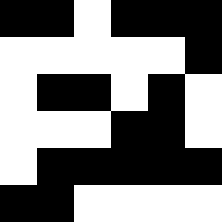[["black", "black", "white", "black", "black", "black"], ["white", "white", "white", "white", "white", "black"], ["white", "black", "black", "white", "black", "white"], ["white", "white", "white", "black", "black", "white"], ["white", "black", "black", "black", "black", "black"], ["black", "black", "white", "white", "white", "white"]]